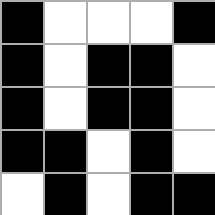[["black", "white", "white", "white", "black"], ["black", "white", "black", "black", "white"], ["black", "white", "black", "black", "white"], ["black", "black", "white", "black", "white"], ["white", "black", "white", "black", "black"]]